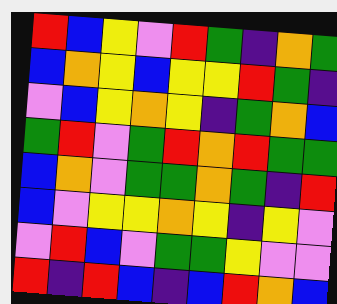[["red", "blue", "yellow", "violet", "red", "green", "indigo", "orange", "green"], ["blue", "orange", "yellow", "blue", "yellow", "yellow", "red", "green", "indigo"], ["violet", "blue", "yellow", "orange", "yellow", "indigo", "green", "orange", "blue"], ["green", "red", "violet", "green", "red", "orange", "red", "green", "green"], ["blue", "orange", "violet", "green", "green", "orange", "green", "indigo", "red"], ["blue", "violet", "yellow", "yellow", "orange", "yellow", "indigo", "yellow", "violet"], ["violet", "red", "blue", "violet", "green", "green", "yellow", "violet", "violet"], ["red", "indigo", "red", "blue", "indigo", "blue", "red", "orange", "blue"]]